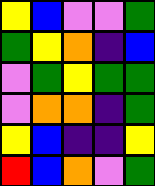[["yellow", "blue", "violet", "violet", "green"], ["green", "yellow", "orange", "indigo", "blue"], ["violet", "green", "yellow", "green", "green"], ["violet", "orange", "orange", "indigo", "green"], ["yellow", "blue", "indigo", "indigo", "yellow"], ["red", "blue", "orange", "violet", "green"]]